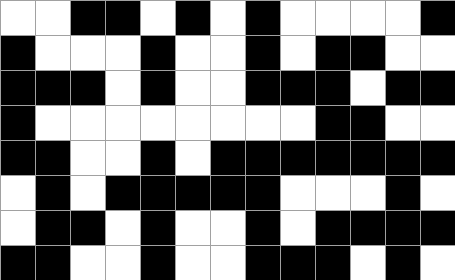[["white", "white", "black", "black", "white", "black", "white", "black", "white", "white", "white", "white", "black"], ["black", "white", "white", "white", "black", "white", "white", "black", "white", "black", "black", "white", "white"], ["black", "black", "black", "white", "black", "white", "white", "black", "black", "black", "white", "black", "black"], ["black", "white", "white", "white", "white", "white", "white", "white", "white", "black", "black", "white", "white"], ["black", "black", "white", "white", "black", "white", "black", "black", "black", "black", "black", "black", "black"], ["white", "black", "white", "black", "black", "black", "black", "black", "white", "white", "white", "black", "white"], ["white", "black", "black", "white", "black", "white", "white", "black", "white", "black", "black", "black", "black"], ["black", "black", "white", "white", "black", "white", "white", "black", "black", "black", "white", "black", "white"]]